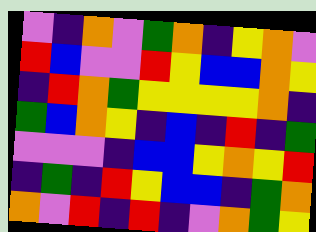[["violet", "indigo", "orange", "violet", "green", "orange", "indigo", "yellow", "orange", "violet"], ["red", "blue", "violet", "violet", "red", "yellow", "blue", "blue", "orange", "yellow"], ["indigo", "red", "orange", "green", "yellow", "yellow", "yellow", "yellow", "orange", "indigo"], ["green", "blue", "orange", "yellow", "indigo", "blue", "indigo", "red", "indigo", "green"], ["violet", "violet", "violet", "indigo", "blue", "blue", "yellow", "orange", "yellow", "red"], ["indigo", "green", "indigo", "red", "yellow", "blue", "blue", "indigo", "green", "orange"], ["orange", "violet", "red", "indigo", "red", "indigo", "violet", "orange", "green", "yellow"]]